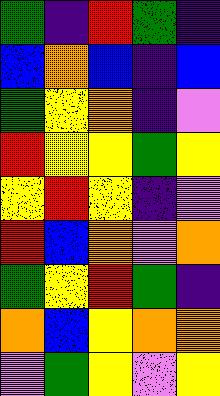[["green", "indigo", "red", "green", "indigo"], ["blue", "orange", "blue", "indigo", "blue"], ["green", "yellow", "orange", "indigo", "violet"], ["red", "yellow", "yellow", "green", "yellow"], ["yellow", "red", "yellow", "indigo", "violet"], ["red", "blue", "orange", "violet", "orange"], ["green", "yellow", "red", "green", "indigo"], ["orange", "blue", "yellow", "orange", "orange"], ["violet", "green", "yellow", "violet", "yellow"]]